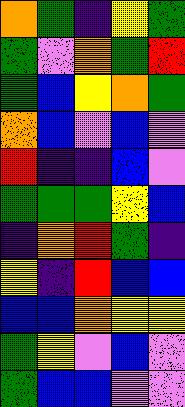[["orange", "green", "indigo", "yellow", "green"], ["green", "violet", "orange", "green", "red"], ["green", "blue", "yellow", "orange", "green"], ["orange", "blue", "violet", "blue", "violet"], ["red", "indigo", "indigo", "blue", "violet"], ["green", "green", "green", "yellow", "blue"], ["indigo", "orange", "red", "green", "indigo"], ["yellow", "indigo", "red", "blue", "blue"], ["blue", "blue", "orange", "yellow", "yellow"], ["green", "yellow", "violet", "blue", "violet"], ["green", "blue", "blue", "violet", "violet"]]